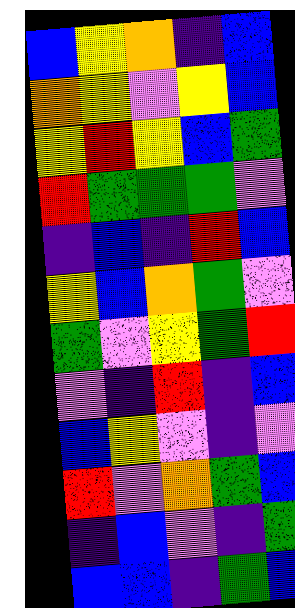[["blue", "yellow", "orange", "indigo", "blue"], ["orange", "yellow", "violet", "yellow", "blue"], ["yellow", "red", "yellow", "blue", "green"], ["red", "green", "green", "green", "violet"], ["indigo", "blue", "indigo", "red", "blue"], ["yellow", "blue", "orange", "green", "violet"], ["green", "violet", "yellow", "green", "red"], ["violet", "indigo", "red", "indigo", "blue"], ["blue", "yellow", "violet", "indigo", "violet"], ["red", "violet", "orange", "green", "blue"], ["indigo", "blue", "violet", "indigo", "green"], ["blue", "blue", "indigo", "green", "blue"]]